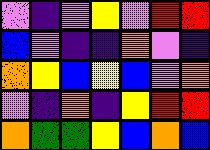[["violet", "indigo", "violet", "yellow", "violet", "red", "red"], ["blue", "violet", "indigo", "indigo", "orange", "violet", "indigo"], ["orange", "yellow", "blue", "yellow", "blue", "violet", "orange"], ["violet", "indigo", "orange", "indigo", "yellow", "red", "red"], ["orange", "green", "green", "yellow", "blue", "orange", "blue"]]